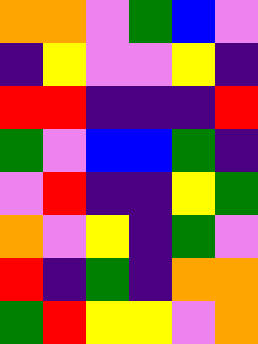[["orange", "orange", "violet", "green", "blue", "violet"], ["indigo", "yellow", "violet", "violet", "yellow", "indigo"], ["red", "red", "indigo", "indigo", "indigo", "red"], ["green", "violet", "blue", "blue", "green", "indigo"], ["violet", "red", "indigo", "indigo", "yellow", "green"], ["orange", "violet", "yellow", "indigo", "green", "violet"], ["red", "indigo", "green", "indigo", "orange", "orange"], ["green", "red", "yellow", "yellow", "violet", "orange"]]